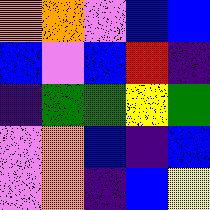[["orange", "orange", "violet", "blue", "blue"], ["blue", "violet", "blue", "red", "indigo"], ["indigo", "green", "green", "yellow", "green"], ["violet", "orange", "blue", "indigo", "blue"], ["violet", "orange", "indigo", "blue", "yellow"]]